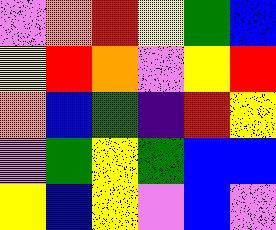[["violet", "orange", "red", "yellow", "green", "blue"], ["yellow", "red", "orange", "violet", "yellow", "red"], ["orange", "blue", "green", "indigo", "red", "yellow"], ["violet", "green", "yellow", "green", "blue", "blue"], ["yellow", "blue", "yellow", "violet", "blue", "violet"]]